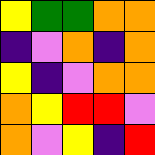[["yellow", "green", "green", "orange", "orange"], ["indigo", "violet", "orange", "indigo", "orange"], ["yellow", "indigo", "violet", "orange", "orange"], ["orange", "yellow", "red", "red", "violet"], ["orange", "violet", "yellow", "indigo", "red"]]